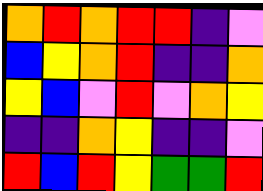[["orange", "red", "orange", "red", "red", "indigo", "violet"], ["blue", "yellow", "orange", "red", "indigo", "indigo", "orange"], ["yellow", "blue", "violet", "red", "violet", "orange", "yellow"], ["indigo", "indigo", "orange", "yellow", "indigo", "indigo", "violet"], ["red", "blue", "red", "yellow", "green", "green", "red"]]